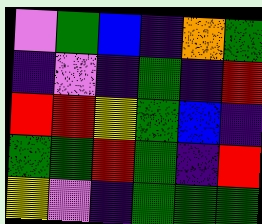[["violet", "green", "blue", "indigo", "orange", "green"], ["indigo", "violet", "indigo", "green", "indigo", "red"], ["red", "red", "yellow", "green", "blue", "indigo"], ["green", "green", "red", "green", "indigo", "red"], ["yellow", "violet", "indigo", "green", "green", "green"]]